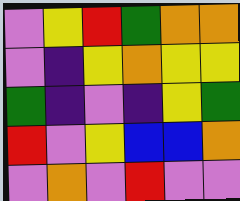[["violet", "yellow", "red", "green", "orange", "orange"], ["violet", "indigo", "yellow", "orange", "yellow", "yellow"], ["green", "indigo", "violet", "indigo", "yellow", "green"], ["red", "violet", "yellow", "blue", "blue", "orange"], ["violet", "orange", "violet", "red", "violet", "violet"]]